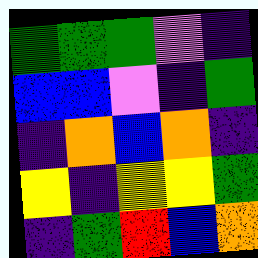[["green", "green", "green", "violet", "indigo"], ["blue", "blue", "violet", "indigo", "green"], ["indigo", "orange", "blue", "orange", "indigo"], ["yellow", "indigo", "yellow", "yellow", "green"], ["indigo", "green", "red", "blue", "orange"]]